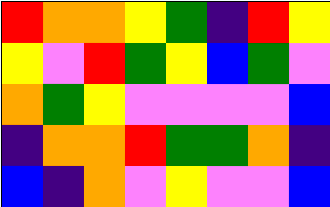[["red", "orange", "orange", "yellow", "green", "indigo", "red", "yellow"], ["yellow", "violet", "red", "green", "yellow", "blue", "green", "violet"], ["orange", "green", "yellow", "violet", "violet", "violet", "violet", "blue"], ["indigo", "orange", "orange", "red", "green", "green", "orange", "indigo"], ["blue", "indigo", "orange", "violet", "yellow", "violet", "violet", "blue"]]